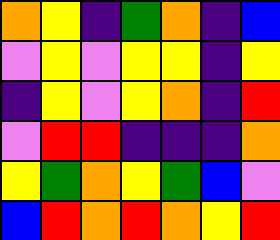[["orange", "yellow", "indigo", "green", "orange", "indigo", "blue"], ["violet", "yellow", "violet", "yellow", "yellow", "indigo", "yellow"], ["indigo", "yellow", "violet", "yellow", "orange", "indigo", "red"], ["violet", "red", "red", "indigo", "indigo", "indigo", "orange"], ["yellow", "green", "orange", "yellow", "green", "blue", "violet"], ["blue", "red", "orange", "red", "orange", "yellow", "red"]]